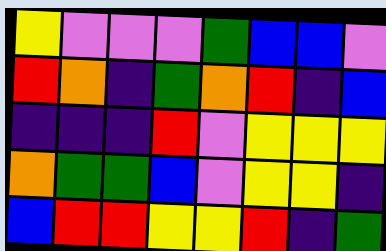[["yellow", "violet", "violet", "violet", "green", "blue", "blue", "violet"], ["red", "orange", "indigo", "green", "orange", "red", "indigo", "blue"], ["indigo", "indigo", "indigo", "red", "violet", "yellow", "yellow", "yellow"], ["orange", "green", "green", "blue", "violet", "yellow", "yellow", "indigo"], ["blue", "red", "red", "yellow", "yellow", "red", "indigo", "green"]]